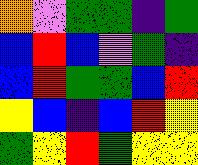[["orange", "violet", "green", "green", "indigo", "green"], ["blue", "red", "blue", "violet", "green", "indigo"], ["blue", "red", "green", "green", "blue", "red"], ["yellow", "blue", "indigo", "blue", "red", "yellow"], ["green", "yellow", "red", "green", "yellow", "yellow"]]